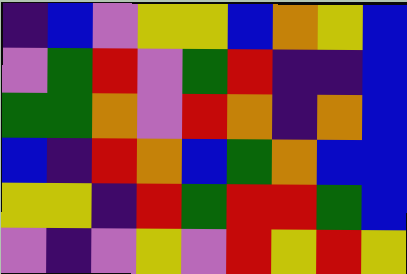[["indigo", "blue", "violet", "yellow", "yellow", "blue", "orange", "yellow", "blue"], ["violet", "green", "red", "violet", "green", "red", "indigo", "indigo", "blue"], ["green", "green", "orange", "violet", "red", "orange", "indigo", "orange", "blue"], ["blue", "indigo", "red", "orange", "blue", "green", "orange", "blue", "blue"], ["yellow", "yellow", "indigo", "red", "green", "red", "red", "green", "blue"], ["violet", "indigo", "violet", "yellow", "violet", "red", "yellow", "red", "yellow"]]